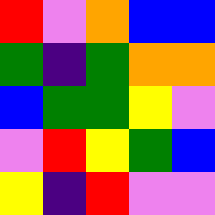[["red", "violet", "orange", "blue", "blue"], ["green", "indigo", "green", "orange", "orange"], ["blue", "green", "green", "yellow", "violet"], ["violet", "red", "yellow", "green", "blue"], ["yellow", "indigo", "red", "violet", "violet"]]